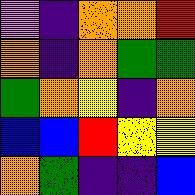[["violet", "indigo", "orange", "orange", "red"], ["orange", "indigo", "orange", "green", "green"], ["green", "orange", "yellow", "indigo", "orange"], ["blue", "blue", "red", "yellow", "yellow"], ["orange", "green", "indigo", "indigo", "blue"]]